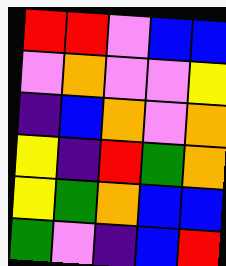[["red", "red", "violet", "blue", "blue"], ["violet", "orange", "violet", "violet", "yellow"], ["indigo", "blue", "orange", "violet", "orange"], ["yellow", "indigo", "red", "green", "orange"], ["yellow", "green", "orange", "blue", "blue"], ["green", "violet", "indigo", "blue", "red"]]